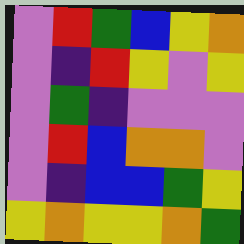[["violet", "red", "green", "blue", "yellow", "orange"], ["violet", "indigo", "red", "yellow", "violet", "yellow"], ["violet", "green", "indigo", "violet", "violet", "violet"], ["violet", "red", "blue", "orange", "orange", "violet"], ["violet", "indigo", "blue", "blue", "green", "yellow"], ["yellow", "orange", "yellow", "yellow", "orange", "green"]]